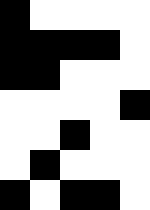[["black", "white", "white", "white", "white"], ["black", "black", "black", "black", "white"], ["black", "black", "white", "white", "white"], ["white", "white", "white", "white", "black"], ["white", "white", "black", "white", "white"], ["white", "black", "white", "white", "white"], ["black", "white", "black", "black", "white"]]